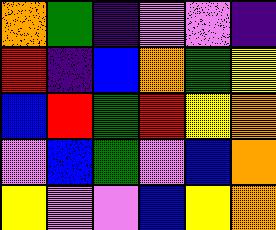[["orange", "green", "indigo", "violet", "violet", "indigo"], ["red", "indigo", "blue", "orange", "green", "yellow"], ["blue", "red", "green", "red", "yellow", "orange"], ["violet", "blue", "green", "violet", "blue", "orange"], ["yellow", "violet", "violet", "blue", "yellow", "orange"]]